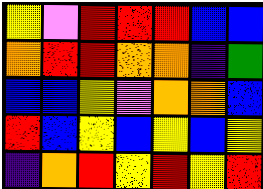[["yellow", "violet", "red", "red", "red", "blue", "blue"], ["orange", "red", "red", "orange", "orange", "indigo", "green"], ["blue", "blue", "yellow", "violet", "orange", "orange", "blue"], ["red", "blue", "yellow", "blue", "yellow", "blue", "yellow"], ["indigo", "orange", "red", "yellow", "red", "yellow", "red"]]